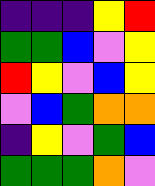[["indigo", "indigo", "indigo", "yellow", "red"], ["green", "green", "blue", "violet", "yellow"], ["red", "yellow", "violet", "blue", "yellow"], ["violet", "blue", "green", "orange", "orange"], ["indigo", "yellow", "violet", "green", "blue"], ["green", "green", "green", "orange", "violet"]]